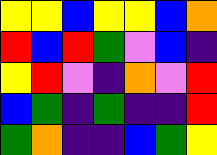[["yellow", "yellow", "blue", "yellow", "yellow", "blue", "orange"], ["red", "blue", "red", "green", "violet", "blue", "indigo"], ["yellow", "red", "violet", "indigo", "orange", "violet", "red"], ["blue", "green", "indigo", "green", "indigo", "indigo", "red"], ["green", "orange", "indigo", "indigo", "blue", "green", "yellow"]]